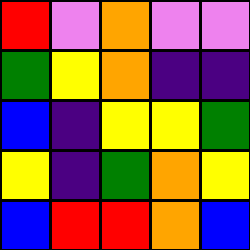[["red", "violet", "orange", "violet", "violet"], ["green", "yellow", "orange", "indigo", "indigo"], ["blue", "indigo", "yellow", "yellow", "green"], ["yellow", "indigo", "green", "orange", "yellow"], ["blue", "red", "red", "orange", "blue"]]